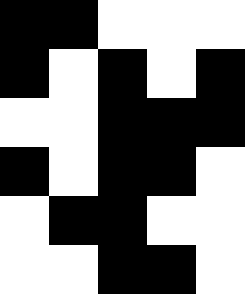[["black", "black", "white", "white", "white"], ["black", "white", "black", "white", "black"], ["white", "white", "black", "black", "black"], ["black", "white", "black", "black", "white"], ["white", "black", "black", "white", "white"], ["white", "white", "black", "black", "white"]]